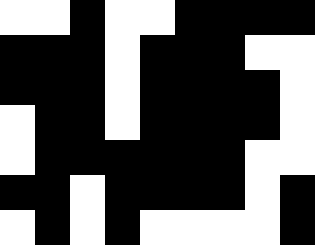[["white", "white", "black", "white", "white", "black", "black", "black", "black"], ["black", "black", "black", "white", "black", "black", "black", "white", "white"], ["black", "black", "black", "white", "black", "black", "black", "black", "white"], ["white", "black", "black", "white", "black", "black", "black", "black", "white"], ["white", "black", "black", "black", "black", "black", "black", "white", "white"], ["black", "black", "white", "black", "black", "black", "black", "white", "black"], ["white", "black", "white", "black", "white", "white", "white", "white", "black"]]